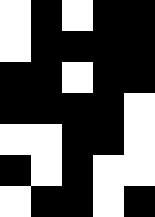[["white", "black", "white", "black", "black"], ["white", "black", "black", "black", "black"], ["black", "black", "white", "black", "black"], ["black", "black", "black", "black", "white"], ["white", "white", "black", "black", "white"], ["black", "white", "black", "white", "white"], ["white", "black", "black", "white", "black"]]